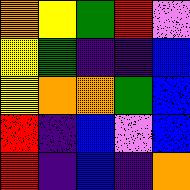[["orange", "yellow", "green", "red", "violet"], ["yellow", "green", "indigo", "indigo", "blue"], ["yellow", "orange", "orange", "green", "blue"], ["red", "indigo", "blue", "violet", "blue"], ["red", "indigo", "blue", "indigo", "orange"]]